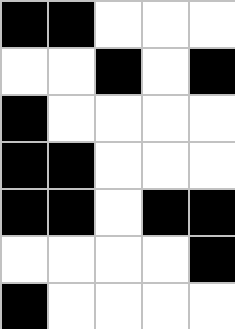[["black", "black", "white", "white", "white"], ["white", "white", "black", "white", "black"], ["black", "white", "white", "white", "white"], ["black", "black", "white", "white", "white"], ["black", "black", "white", "black", "black"], ["white", "white", "white", "white", "black"], ["black", "white", "white", "white", "white"]]